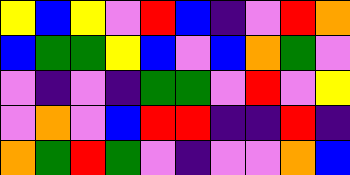[["yellow", "blue", "yellow", "violet", "red", "blue", "indigo", "violet", "red", "orange"], ["blue", "green", "green", "yellow", "blue", "violet", "blue", "orange", "green", "violet"], ["violet", "indigo", "violet", "indigo", "green", "green", "violet", "red", "violet", "yellow"], ["violet", "orange", "violet", "blue", "red", "red", "indigo", "indigo", "red", "indigo"], ["orange", "green", "red", "green", "violet", "indigo", "violet", "violet", "orange", "blue"]]